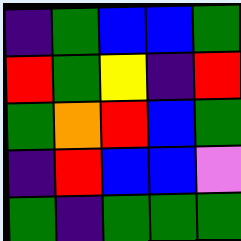[["indigo", "green", "blue", "blue", "green"], ["red", "green", "yellow", "indigo", "red"], ["green", "orange", "red", "blue", "green"], ["indigo", "red", "blue", "blue", "violet"], ["green", "indigo", "green", "green", "green"]]